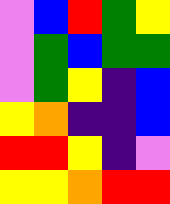[["violet", "blue", "red", "green", "yellow"], ["violet", "green", "blue", "green", "green"], ["violet", "green", "yellow", "indigo", "blue"], ["yellow", "orange", "indigo", "indigo", "blue"], ["red", "red", "yellow", "indigo", "violet"], ["yellow", "yellow", "orange", "red", "red"]]